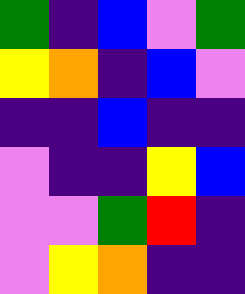[["green", "indigo", "blue", "violet", "green"], ["yellow", "orange", "indigo", "blue", "violet"], ["indigo", "indigo", "blue", "indigo", "indigo"], ["violet", "indigo", "indigo", "yellow", "blue"], ["violet", "violet", "green", "red", "indigo"], ["violet", "yellow", "orange", "indigo", "indigo"]]